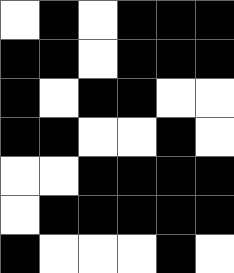[["white", "black", "white", "black", "black", "black"], ["black", "black", "white", "black", "black", "black"], ["black", "white", "black", "black", "white", "white"], ["black", "black", "white", "white", "black", "white"], ["white", "white", "black", "black", "black", "black"], ["white", "black", "black", "black", "black", "black"], ["black", "white", "white", "white", "black", "white"]]